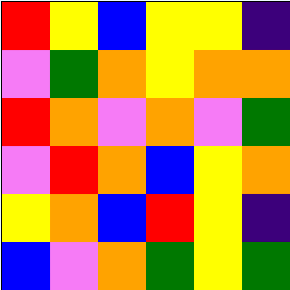[["red", "yellow", "blue", "yellow", "yellow", "indigo"], ["violet", "green", "orange", "yellow", "orange", "orange"], ["red", "orange", "violet", "orange", "violet", "green"], ["violet", "red", "orange", "blue", "yellow", "orange"], ["yellow", "orange", "blue", "red", "yellow", "indigo"], ["blue", "violet", "orange", "green", "yellow", "green"]]